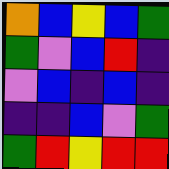[["orange", "blue", "yellow", "blue", "green"], ["green", "violet", "blue", "red", "indigo"], ["violet", "blue", "indigo", "blue", "indigo"], ["indigo", "indigo", "blue", "violet", "green"], ["green", "red", "yellow", "red", "red"]]